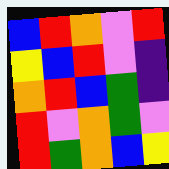[["blue", "red", "orange", "violet", "red"], ["yellow", "blue", "red", "violet", "indigo"], ["orange", "red", "blue", "green", "indigo"], ["red", "violet", "orange", "green", "violet"], ["red", "green", "orange", "blue", "yellow"]]